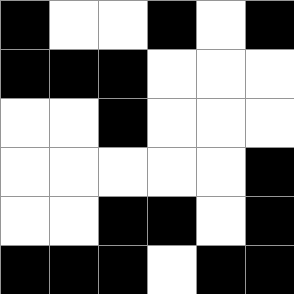[["black", "white", "white", "black", "white", "black"], ["black", "black", "black", "white", "white", "white"], ["white", "white", "black", "white", "white", "white"], ["white", "white", "white", "white", "white", "black"], ["white", "white", "black", "black", "white", "black"], ["black", "black", "black", "white", "black", "black"]]